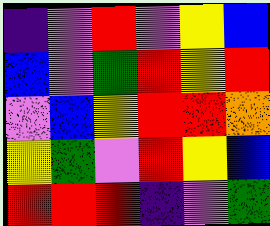[["indigo", "violet", "red", "violet", "yellow", "blue"], ["blue", "violet", "green", "red", "yellow", "red"], ["violet", "blue", "yellow", "red", "red", "orange"], ["yellow", "green", "violet", "red", "yellow", "blue"], ["red", "red", "red", "indigo", "violet", "green"]]